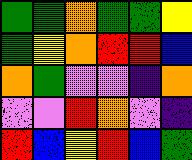[["green", "green", "orange", "green", "green", "yellow"], ["green", "yellow", "orange", "red", "red", "blue"], ["orange", "green", "violet", "violet", "indigo", "orange"], ["violet", "violet", "red", "orange", "violet", "indigo"], ["red", "blue", "yellow", "red", "blue", "green"]]